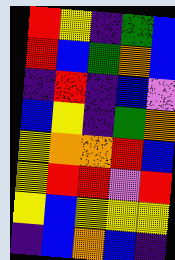[["red", "yellow", "indigo", "green", "blue"], ["red", "blue", "green", "orange", "blue"], ["indigo", "red", "indigo", "blue", "violet"], ["blue", "yellow", "indigo", "green", "orange"], ["yellow", "orange", "orange", "red", "blue"], ["yellow", "red", "red", "violet", "red"], ["yellow", "blue", "yellow", "yellow", "yellow"], ["indigo", "blue", "orange", "blue", "indigo"]]